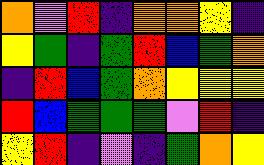[["orange", "violet", "red", "indigo", "orange", "orange", "yellow", "indigo"], ["yellow", "green", "indigo", "green", "red", "blue", "green", "orange"], ["indigo", "red", "blue", "green", "orange", "yellow", "yellow", "yellow"], ["red", "blue", "green", "green", "green", "violet", "red", "indigo"], ["yellow", "red", "indigo", "violet", "indigo", "green", "orange", "yellow"]]